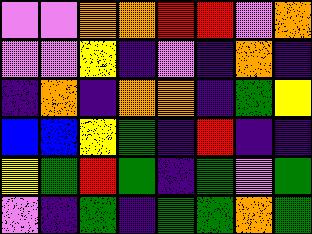[["violet", "violet", "orange", "orange", "red", "red", "violet", "orange"], ["violet", "violet", "yellow", "indigo", "violet", "indigo", "orange", "indigo"], ["indigo", "orange", "indigo", "orange", "orange", "indigo", "green", "yellow"], ["blue", "blue", "yellow", "green", "indigo", "red", "indigo", "indigo"], ["yellow", "green", "red", "green", "indigo", "green", "violet", "green"], ["violet", "indigo", "green", "indigo", "green", "green", "orange", "green"]]